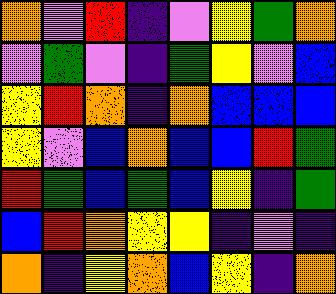[["orange", "violet", "red", "indigo", "violet", "yellow", "green", "orange"], ["violet", "green", "violet", "indigo", "green", "yellow", "violet", "blue"], ["yellow", "red", "orange", "indigo", "orange", "blue", "blue", "blue"], ["yellow", "violet", "blue", "orange", "blue", "blue", "red", "green"], ["red", "green", "blue", "green", "blue", "yellow", "indigo", "green"], ["blue", "red", "orange", "yellow", "yellow", "indigo", "violet", "indigo"], ["orange", "indigo", "yellow", "orange", "blue", "yellow", "indigo", "orange"]]